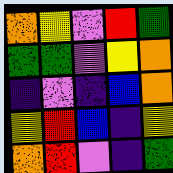[["orange", "yellow", "violet", "red", "green"], ["green", "green", "violet", "yellow", "orange"], ["indigo", "violet", "indigo", "blue", "orange"], ["yellow", "red", "blue", "indigo", "yellow"], ["orange", "red", "violet", "indigo", "green"]]